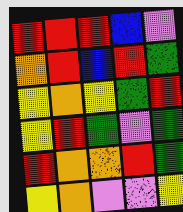[["red", "red", "red", "blue", "violet"], ["orange", "red", "blue", "red", "green"], ["yellow", "orange", "yellow", "green", "red"], ["yellow", "red", "green", "violet", "green"], ["red", "orange", "orange", "red", "green"], ["yellow", "orange", "violet", "violet", "yellow"]]